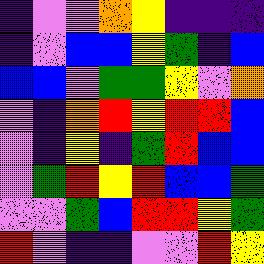[["indigo", "violet", "violet", "orange", "yellow", "indigo", "indigo", "indigo"], ["indigo", "violet", "blue", "blue", "yellow", "green", "indigo", "blue"], ["blue", "blue", "violet", "green", "green", "yellow", "violet", "orange"], ["violet", "indigo", "orange", "red", "yellow", "red", "red", "blue"], ["violet", "indigo", "yellow", "indigo", "green", "red", "blue", "blue"], ["violet", "green", "red", "yellow", "red", "blue", "blue", "green"], ["violet", "violet", "green", "blue", "red", "red", "yellow", "green"], ["red", "violet", "indigo", "indigo", "violet", "violet", "red", "yellow"]]